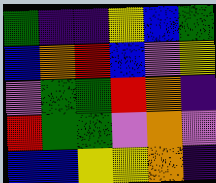[["green", "indigo", "indigo", "yellow", "blue", "green"], ["blue", "orange", "red", "blue", "violet", "yellow"], ["violet", "green", "green", "red", "orange", "indigo"], ["red", "green", "green", "violet", "orange", "violet"], ["blue", "blue", "yellow", "yellow", "orange", "indigo"]]